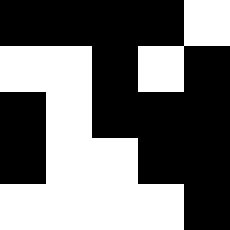[["black", "black", "black", "black", "white"], ["white", "white", "black", "white", "black"], ["black", "white", "black", "black", "black"], ["black", "white", "white", "black", "black"], ["white", "white", "white", "white", "black"]]